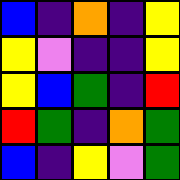[["blue", "indigo", "orange", "indigo", "yellow"], ["yellow", "violet", "indigo", "indigo", "yellow"], ["yellow", "blue", "green", "indigo", "red"], ["red", "green", "indigo", "orange", "green"], ["blue", "indigo", "yellow", "violet", "green"]]